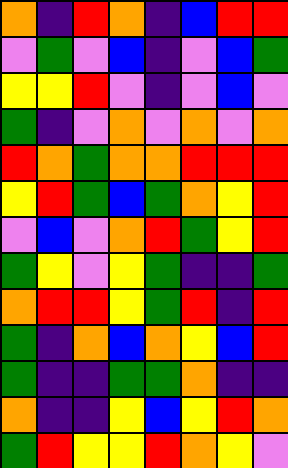[["orange", "indigo", "red", "orange", "indigo", "blue", "red", "red"], ["violet", "green", "violet", "blue", "indigo", "violet", "blue", "green"], ["yellow", "yellow", "red", "violet", "indigo", "violet", "blue", "violet"], ["green", "indigo", "violet", "orange", "violet", "orange", "violet", "orange"], ["red", "orange", "green", "orange", "orange", "red", "red", "red"], ["yellow", "red", "green", "blue", "green", "orange", "yellow", "red"], ["violet", "blue", "violet", "orange", "red", "green", "yellow", "red"], ["green", "yellow", "violet", "yellow", "green", "indigo", "indigo", "green"], ["orange", "red", "red", "yellow", "green", "red", "indigo", "red"], ["green", "indigo", "orange", "blue", "orange", "yellow", "blue", "red"], ["green", "indigo", "indigo", "green", "green", "orange", "indigo", "indigo"], ["orange", "indigo", "indigo", "yellow", "blue", "yellow", "red", "orange"], ["green", "red", "yellow", "yellow", "red", "orange", "yellow", "violet"]]